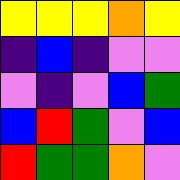[["yellow", "yellow", "yellow", "orange", "yellow"], ["indigo", "blue", "indigo", "violet", "violet"], ["violet", "indigo", "violet", "blue", "green"], ["blue", "red", "green", "violet", "blue"], ["red", "green", "green", "orange", "violet"]]